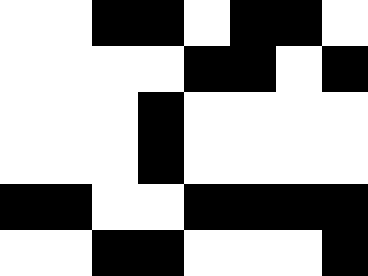[["white", "white", "black", "black", "white", "black", "black", "white"], ["white", "white", "white", "white", "black", "black", "white", "black"], ["white", "white", "white", "black", "white", "white", "white", "white"], ["white", "white", "white", "black", "white", "white", "white", "white"], ["black", "black", "white", "white", "black", "black", "black", "black"], ["white", "white", "black", "black", "white", "white", "white", "black"]]